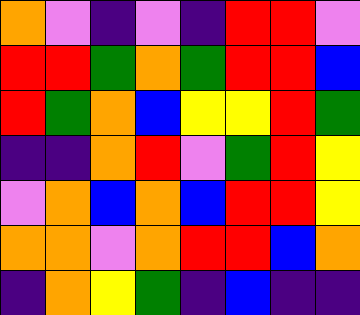[["orange", "violet", "indigo", "violet", "indigo", "red", "red", "violet"], ["red", "red", "green", "orange", "green", "red", "red", "blue"], ["red", "green", "orange", "blue", "yellow", "yellow", "red", "green"], ["indigo", "indigo", "orange", "red", "violet", "green", "red", "yellow"], ["violet", "orange", "blue", "orange", "blue", "red", "red", "yellow"], ["orange", "orange", "violet", "orange", "red", "red", "blue", "orange"], ["indigo", "orange", "yellow", "green", "indigo", "blue", "indigo", "indigo"]]